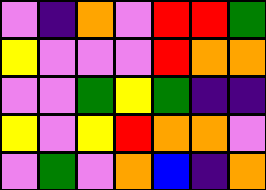[["violet", "indigo", "orange", "violet", "red", "red", "green"], ["yellow", "violet", "violet", "violet", "red", "orange", "orange"], ["violet", "violet", "green", "yellow", "green", "indigo", "indigo"], ["yellow", "violet", "yellow", "red", "orange", "orange", "violet"], ["violet", "green", "violet", "orange", "blue", "indigo", "orange"]]